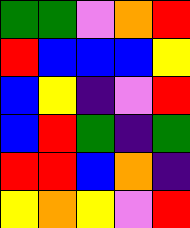[["green", "green", "violet", "orange", "red"], ["red", "blue", "blue", "blue", "yellow"], ["blue", "yellow", "indigo", "violet", "red"], ["blue", "red", "green", "indigo", "green"], ["red", "red", "blue", "orange", "indigo"], ["yellow", "orange", "yellow", "violet", "red"]]